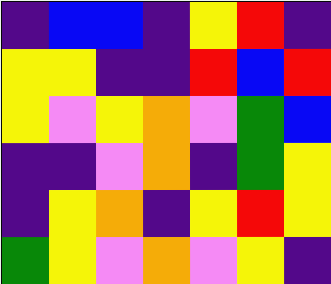[["indigo", "blue", "blue", "indigo", "yellow", "red", "indigo"], ["yellow", "yellow", "indigo", "indigo", "red", "blue", "red"], ["yellow", "violet", "yellow", "orange", "violet", "green", "blue"], ["indigo", "indigo", "violet", "orange", "indigo", "green", "yellow"], ["indigo", "yellow", "orange", "indigo", "yellow", "red", "yellow"], ["green", "yellow", "violet", "orange", "violet", "yellow", "indigo"]]